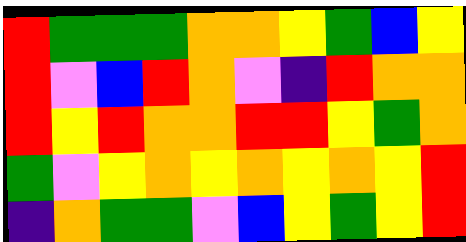[["red", "green", "green", "green", "orange", "orange", "yellow", "green", "blue", "yellow"], ["red", "violet", "blue", "red", "orange", "violet", "indigo", "red", "orange", "orange"], ["red", "yellow", "red", "orange", "orange", "red", "red", "yellow", "green", "orange"], ["green", "violet", "yellow", "orange", "yellow", "orange", "yellow", "orange", "yellow", "red"], ["indigo", "orange", "green", "green", "violet", "blue", "yellow", "green", "yellow", "red"]]